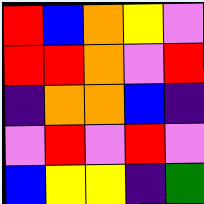[["red", "blue", "orange", "yellow", "violet"], ["red", "red", "orange", "violet", "red"], ["indigo", "orange", "orange", "blue", "indigo"], ["violet", "red", "violet", "red", "violet"], ["blue", "yellow", "yellow", "indigo", "green"]]